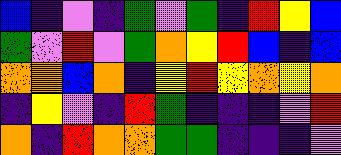[["blue", "indigo", "violet", "indigo", "green", "violet", "green", "indigo", "red", "yellow", "blue"], ["green", "violet", "red", "violet", "green", "orange", "yellow", "red", "blue", "indigo", "blue"], ["orange", "orange", "blue", "orange", "indigo", "yellow", "red", "yellow", "orange", "yellow", "orange"], ["indigo", "yellow", "violet", "indigo", "red", "green", "indigo", "indigo", "indigo", "violet", "red"], ["orange", "indigo", "red", "orange", "orange", "green", "green", "indigo", "indigo", "indigo", "violet"]]